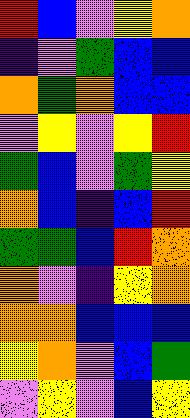[["red", "blue", "violet", "yellow", "orange"], ["indigo", "violet", "green", "blue", "blue"], ["orange", "green", "orange", "blue", "blue"], ["violet", "yellow", "violet", "yellow", "red"], ["green", "blue", "violet", "green", "yellow"], ["orange", "blue", "indigo", "blue", "red"], ["green", "green", "blue", "red", "orange"], ["orange", "violet", "indigo", "yellow", "orange"], ["orange", "orange", "blue", "blue", "blue"], ["yellow", "orange", "violet", "blue", "green"], ["violet", "yellow", "violet", "blue", "yellow"]]